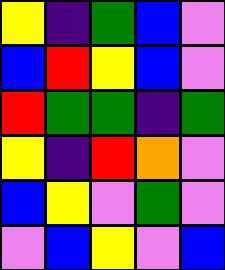[["yellow", "indigo", "green", "blue", "violet"], ["blue", "red", "yellow", "blue", "violet"], ["red", "green", "green", "indigo", "green"], ["yellow", "indigo", "red", "orange", "violet"], ["blue", "yellow", "violet", "green", "violet"], ["violet", "blue", "yellow", "violet", "blue"]]